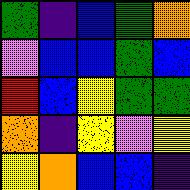[["green", "indigo", "blue", "green", "orange"], ["violet", "blue", "blue", "green", "blue"], ["red", "blue", "yellow", "green", "green"], ["orange", "indigo", "yellow", "violet", "yellow"], ["yellow", "orange", "blue", "blue", "indigo"]]